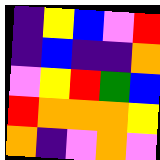[["indigo", "yellow", "blue", "violet", "red"], ["indigo", "blue", "indigo", "indigo", "orange"], ["violet", "yellow", "red", "green", "blue"], ["red", "orange", "orange", "orange", "yellow"], ["orange", "indigo", "violet", "orange", "violet"]]